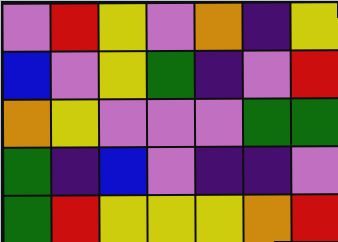[["violet", "red", "yellow", "violet", "orange", "indigo", "yellow"], ["blue", "violet", "yellow", "green", "indigo", "violet", "red"], ["orange", "yellow", "violet", "violet", "violet", "green", "green"], ["green", "indigo", "blue", "violet", "indigo", "indigo", "violet"], ["green", "red", "yellow", "yellow", "yellow", "orange", "red"]]